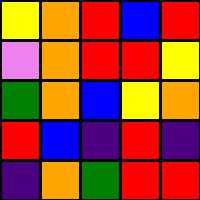[["yellow", "orange", "red", "blue", "red"], ["violet", "orange", "red", "red", "yellow"], ["green", "orange", "blue", "yellow", "orange"], ["red", "blue", "indigo", "red", "indigo"], ["indigo", "orange", "green", "red", "red"]]